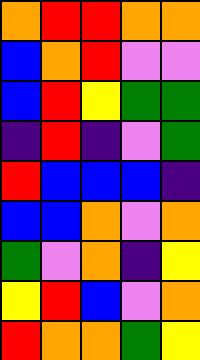[["orange", "red", "red", "orange", "orange"], ["blue", "orange", "red", "violet", "violet"], ["blue", "red", "yellow", "green", "green"], ["indigo", "red", "indigo", "violet", "green"], ["red", "blue", "blue", "blue", "indigo"], ["blue", "blue", "orange", "violet", "orange"], ["green", "violet", "orange", "indigo", "yellow"], ["yellow", "red", "blue", "violet", "orange"], ["red", "orange", "orange", "green", "yellow"]]